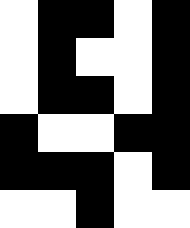[["white", "black", "black", "white", "black"], ["white", "black", "white", "white", "black"], ["white", "black", "black", "white", "black"], ["black", "white", "white", "black", "black"], ["black", "black", "black", "white", "black"], ["white", "white", "black", "white", "white"]]